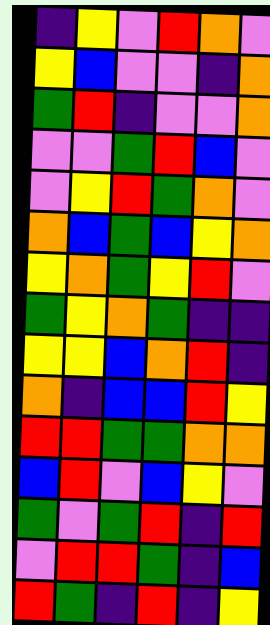[["indigo", "yellow", "violet", "red", "orange", "violet"], ["yellow", "blue", "violet", "violet", "indigo", "orange"], ["green", "red", "indigo", "violet", "violet", "orange"], ["violet", "violet", "green", "red", "blue", "violet"], ["violet", "yellow", "red", "green", "orange", "violet"], ["orange", "blue", "green", "blue", "yellow", "orange"], ["yellow", "orange", "green", "yellow", "red", "violet"], ["green", "yellow", "orange", "green", "indigo", "indigo"], ["yellow", "yellow", "blue", "orange", "red", "indigo"], ["orange", "indigo", "blue", "blue", "red", "yellow"], ["red", "red", "green", "green", "orange", "orange"], ["blue", "red", "violet", "blue", "yellow", "violet"], ["green", "violet", "green", "red", "indigo", "red"], ["violet", "red", "red", "green", "indigo", "blue"], ["red", "green", "indigo", "red", "indigo", "yellow"]]